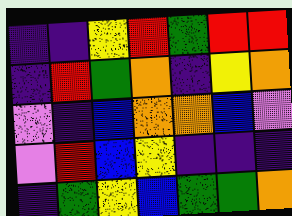[["indigo", "indigo", "yellow", "red", "green", "red", "red"], ["indigo", "red", "green", "orange", "indigo", "yellow", "orange"], ["violet", "indigo", "blue", "orange", "orange", "blue", "violet"], ["violet", "red", "blue", "yellow", "indigo", "indigo", "indigo"], ["indigo", "green", "yellow", "blue", "green", "green", "orange"]]